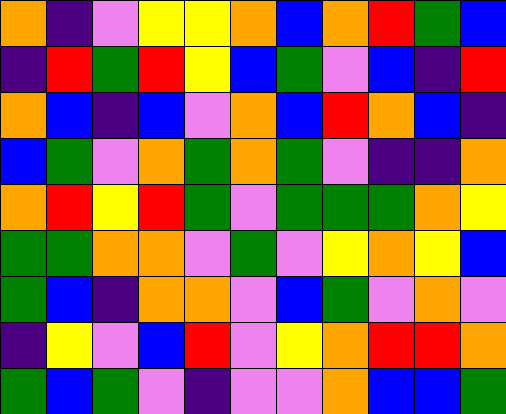[["orange", "indigo", "violet", "yellow", "yellow", "orange", "blue", "orange", "red", "green", "blue"], ["indigo", "red", "green", "red", "yellow", "blue", "green", "violet", "blue", "indigo", "red"], ["orange", "blue", "indigo", "blue", "violet", "orange", "blue", "red", "orange", "blue", "indigo"], ["blue", "green", "violet", "orange", "green", "orange", "green", "violet", "indigo", "indigo", "orange"], ["orange", "red", "yellow", "red", "green", "violet", "green", "green", "green", "orange", "yellow"], ["green", "green", "orange", "orange", "violet", "green", "violet", "yellow", "orange", "yellow", "blue"], ["green", "blue", "indigo", "orange", "orange", "violet", "blue", "green", "violet", "orange", "violet"], ["indigo", "yellow", "violet", "blue", "red", "violet", "yellow", "orange", "red", "red", "orange"], ["green", "blue", "green", "violet", "indigo", "violet", "violet", "orange", "blue", "blue", "green"]]